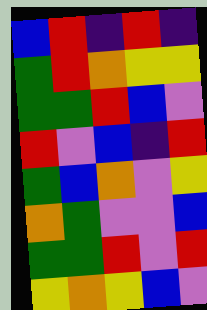[["blue", "red", "indigo", "red", "indigo"], ["green", "red", "orange", "yellow", "yellow"], ["green", "green", "red", "blue", "violet"], ["red", "violet", "blue", "indigo", "red"], ["green", "blue", "orange", "violet", "yellow"], ["orange", "green", "violet", "violet", "blue"], ["green", "green", "red", "violet", "red"], ["yellow", "orange", "yellow", "blue", "violet"]]